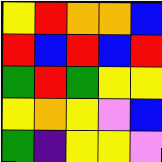[["yellow", "red", "orange", "orange", "blue"], ["red", "blue", "red", "blue", "red"], ["green", "red", "green", "yellow", "yellow"], ["yellow", "orange", "yellow", "violet", "blue"], ["green", "indigo", "yellow", "yellow", "violet"]]